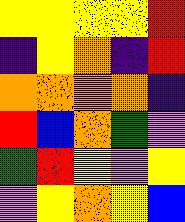[["yellow", "yellow", "yellow", "yellow", "red"], ["indigo", "yellow", "orange", "indigo", "red"], ["orange", "orange", "orange", "orange", "indigo"], ["red", "blue", "orange", "green", "violet"], ["green", "red", "yellow", "violet", "yellow"], ["violet", "yellow", "orange", "yellow", "blue"]]